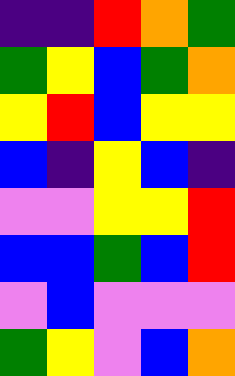[["indigo", "indigo", "red", "orange", "green"], ["green", "yellow", "blue", "green", "orange"], ["yellow", "red", "blue", "yellow", "yellow"], ["blue", "indigo", "yellow", "blue", "indigo"], ["violet", "violet", "yellow", "yellow", "red"], ["blue", "blue", "green", "blue", "red"], ["violet", "blue", "violet", "violet", "violet"], ["green", "yellow", "violet", "blue", "orange"]]